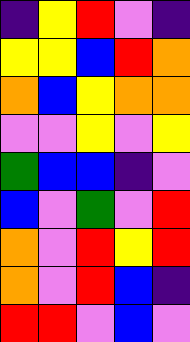[["indigo", "yellow", "red", "violet", "indigo"], ["yellow", "yellow", "blue", "red", "orange"], ["orange", "blue", "yellow", "orange", "orange"], ["violet", "violet", "yellow", "violet", "yellow"], ["green", "blue", "blue", "indigo", "violet"], ["blue", "violet", "green", "violet", "red"], ["orange", "violet", "red", "yellow", "red"], ["orange", "violet", "red", "blue", "indigo"], ["red", "red", "violet", "blue", "violet"]]